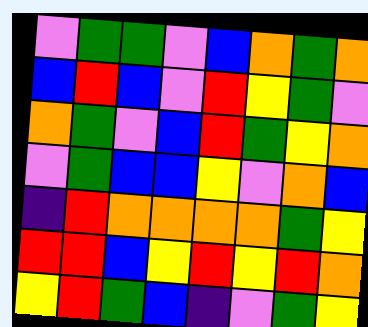[["violet", "green", "green", "violet", "blue", "orange", "green", "orange"], ["blue", "red", "blue", "violet", "red", "yellow", "green", "violet"], ["orange", "green", "violet", "blue", "red", "green", "yellow", "orange"], ["violet", "green", "blue", "blue", "yellow", "violet", "orange", "blue"], ["indigo", "red", "orange", "orange", "orange", "orange", "green", "yellow"], ["red", "red", "blue", "yellow", "red", "yellow", "red", "orange"], ["yellow", "red", "green", "blue", "indigo", "violet", "green", "yellow"]]